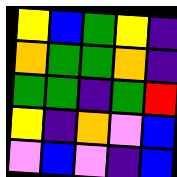[["yellow", "blue", "green", "yellow", "indigo"], ["orange", "green", "green", "orange", "indigo"], ["green", "green", "indigo", "green", "red"], ["yellow", "indigo", "orange", "violet", "blue"], ["violet", "blue", "violet", "indigo", "blue"]]